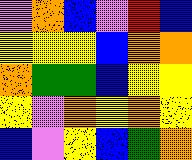[["violet", "orange", "blue", "violet", "red", "blue"], ["yellow", "yellow", "yellow", "blue", "orange", "orange"], ["orange", "green", "green", "blue", "yellow", "yellow"], ["yellow", "violet", "orange", "yellow", "orange", "yellow"], ["blue", "violet", "yellow", "blue", "green", "orange"]]